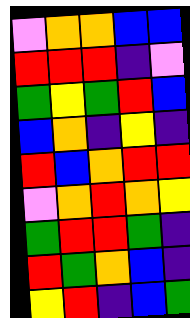[["violet", "orange", "orange", "blue", "blue"], ["red", "red", "red", "indigo", "violet"], ["green", "yellow", "green", "red", "blue"], ["blue", "orange", "indigo", "yellow", "indigo"], ["red", "blue", "orange", "red", "red"], ["violet", "orange", "red", "orange", "yellow"], ["green", "red", "red", "green", "indigo"], ["red", "green", "orange", "blue", "indigo"], ["yellow", "red", "indigo", "blue", "green"]]